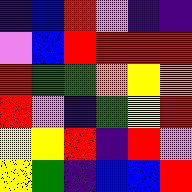[["indigo", "blue", "red", "violet", "indigo", "indigo"], ["violet", "blue", "red", "red", "red", "red"], ["red", "green", "green", "orange", "yellow", "orange"], ["red", "violet", "indigo", "green", "yellow", "red"], ["yellow", "yellow", "red", "indigo", "red", "violet"], ["yellow", "green", "indigo", "blue", "blue", "red"]]